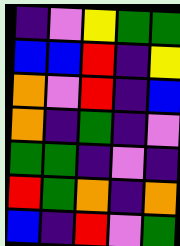[["indigo", "violet", "yellow", "green", "green"], ["blue", "blue", "red", "indigo", "yellow"], ["orange", "violet", "red", "indigo", "blue"], ["orange", "indigo", "green", "indigo", "violet"], ["green", "green", "indigo", "violet", "indigo"], ["red", "green", "orange", "indigo", "orange"], ["blue", "indigo", "red", "violet", "green"]]